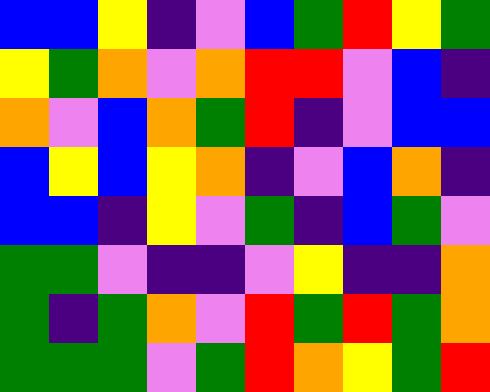[["blue", "blue", "yellow", "indigo", "violet", "blue", "green", "red", "yellow", "green"], ["yellow", "green", "orange", "violet", "orange", "red", "red", "violet", "blue", "indigo"], ["orange", "violet", "blue", "orange", "green", "red", "indigo", "violet", "blue", "blue"], ["blue", "yellow", "blue", "yellow", "orange", "indigo", "violet", "blue", "orange", "indigo"], ["blue", "blue", "indigo", "yellow", "violet", "green", "indigo", "blue", "green", "violet"], ["green", "green", "violet", "indigo", "indigo", "violet", "yellow", "indigo", "indigo", "orange"], ["green", "indigo", "green", "orange", "violet", "red", "green", "red", "green", "orange"], ["green", "green", "green", "violet", "green", "red", "orange", "yellow", "green", "red"]]